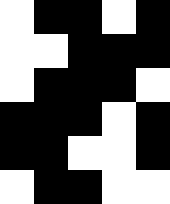[["white", "black", "black", "white", "black"], ["white", "white", "black", "black", "black"], ["white", "black", "black", "black", "white"], ["black", "black", "black", "white", "black"], ["black", "black", "white", "white", "black"], ["white", "black", "black", "white", "white"]]